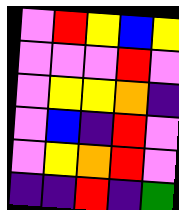[["violet", "red", "yellow", "blue", "yellow"], ["violet", "violet", "violet", "red", "violet"], ["violet", "yellow", "yellow", "orange", "indigo"], ["violet", "blue", "indigo", "red", "violet"], ["violet", "yellow", "orange", "red", "violet"], ["indigo", "indigo", "red", "indigo", "green"]]